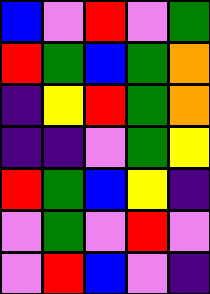[["blue", "violet", "red", "violet", "green"], ["red", "green", "blue", "green", "orange"], ["indigo", "yellow", "red", "green", "orange"], ["indigo", "indigo", "violet", "green", "yellow"], ["red", "green", "blue", "yellow", "indigo"], ["violet", "green", "violet", "red", "violet"], ["violet", "red", "blue", "violet", "indigo"]]